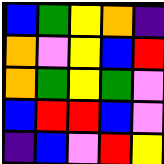[["blue", "green", "yellow", "orange", "indigo"], ["orange", "violet", "yellow", "blue", "red"], ["orange", "green", "yellow", "green", "violet"], ["blue", "red", "red", "blue", "violet"], ["indigo", "blue", "violet", "red", "yellow"]]